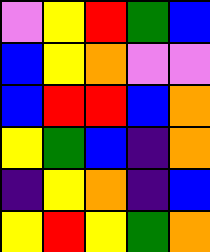[["violet", "yellow", "red", "green", "blue"], ["blue", "yellow", "orange", "violet", "violet"], ["blue", "red", "red", "blue", "orange"], ["yellow", "green", "blue", "indigo", "orange"], ["indigo", "yellow", "orange", "indigo", "blue"], ["yellow", "red", "yellow", "green", "orange"]]